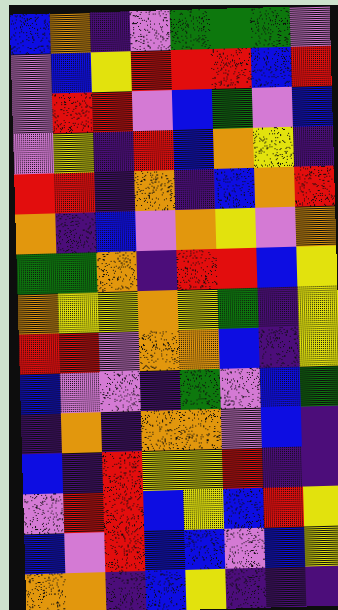[["blue", "orange", "indigo", "violet", "green", "green", "green", "violet"], ["violet", "blue", "yellow", "red", "red", "red", "blue", "red"], ["violet", "red", "red", "violet", "blue", "green", "violet", "blue"], ["violet", "yellow", "indigo", "red", "blue", "orange", "yellow", "indigo"], ["red", "red", "indigo", "orange", "indigo", "blue", "orange", "red"], ["orange", "indigo", "blue", "violet", "orange", "yellow", "violet", "orange"], ["green", "green", "orange", "indigo", "red", "red", "blue", "yellow"], ["orange", "yellow", "yellow", "orange", "yellow", "green", "indigo", "yellow"], ["red", "red", "violet", "orange", "orange", "blue", "indigo", "yellow"], ["blue", "violet", "violet", "indigo", "green", "violet", "blue", "green"], ["indigo", "orange", "indigo", "orange", "orange", "violet", "blue", "indigo"], ["blue", "indigo", "red", "yellow", "yellow", "red", "indigo", "indigo"], ["violet", "red", "red", "blue", "yellow", "blue", "red", "yellow"], ["blue", "violet", "red", "blue", "blue", "violet", "blue", "yellow"], ["orange", "orange", "indigo", "blue", "yellow", "indigo", "indigo", "indigo"]]